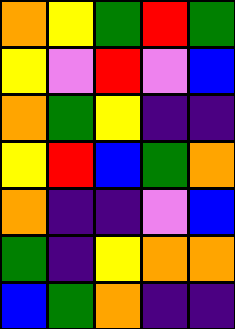[["orange", "yellow", "green", "red", "green"], ["yellow", "violet", "red", "violet", "blue"], ["orange", "green", "yellow", "indigo", "indigo"], ["yellow", "red", "blue", "green", "orange"], ["orange", "indigo", "indigo", "violet", "blue"], ["green", "indigo", "yellow", "orange", "orange"], ["blue", "green", "orange", "indigo", "indigo"]]